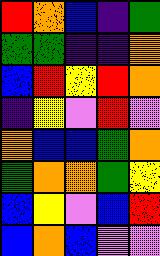[["red", "orange", "blue", "indigo", "green"], ["green", "green", "indigo", "indigo", "orange"], ["blue", "red", "yellow", "red", "orange"], ["indigo", "yellow", "violet", "red", "violet"], ["orange", "blue", "blue", "green", "orange"], ["green", "orange", "orange", "green", "yellow"], ["blue", "yellow", "violet", "blue", "red"], ["blue", "orange", "blue", "violet", "violet"]]